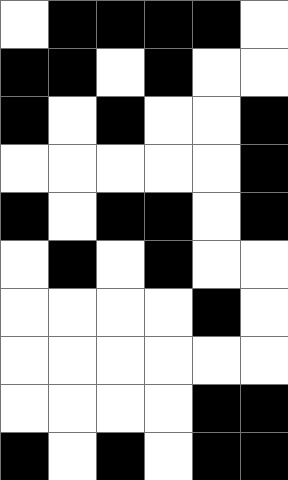[["white", "black", "black", "black", "black", "white"], ["black", "black", "white", "black", "white", "white"], ["black", "white", "black", "white", "white", "black"], ["white", "white", "white", "white", "white", "black"], ["black", "white", "black", "black", "white", "black"], ["white", "black", "white", "black", "white", "white"], ["white", "white", "white", "white", "black", "white"], ["white", "white", "white", "white", "white", "white"], ["white", "white", "white", "white", "black", "black"], ["black", "white", "black", "white", "black", "black"]]